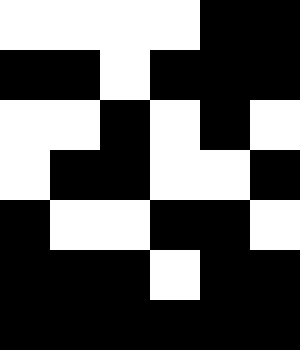[["white", "white", "white", "white", "black", "black"], ["black", "black", "white", "black", "black", "black"], ["white", "white", "black", "white", "black", "white"], ["white", "black", "black", "white", "white", "black"], ["black", "white", "white", "black", "black", "white"], ["black", "black", "black", "white", "black", "black"], ["black", "black", "black", "black", "black", "black"]]